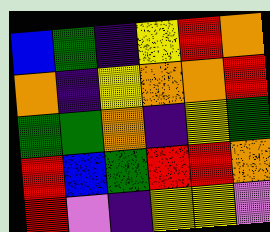[["blue", "green", "indigo", "yellow", "red", "orange"], ["orange", "indigo", "yellow", "orange", "orange", "red"], ["green", "green", "orange", "indigo", "yellow", "green"], ["red", "blue", "green", "red", "red", "orange"], ["red", "violet", "indigo", "yellow", "yellow", "violet"]]